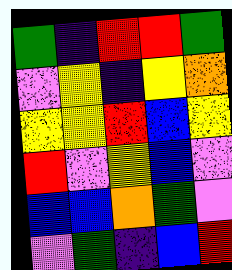[["green", "indigo", "red", "red", "green"], ["violet", "yellow", "indigo", "yellow", "orange"], ["yellow", "yellow", "red", "blue", "yellow"], ["red", "violet", "yellow", "blue", "violet"], ["blue", "blue", "orange", "green", "violet"], ["violet", "green", "indigo", "blue", "red"]]